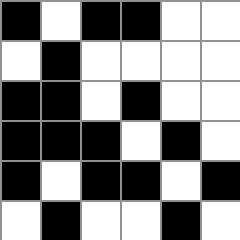[["black", "white", "black", "black", "white", "white"], ["white", "black", "white", "white", "white", "white"], ["black", "black", "white", "black", "white", "white"], ["black", "black", "black", "white", "black", "white"], ["black", "white", "black", "black", "white", "black"], ["white", "black", "white", "white", "black", "white"]]